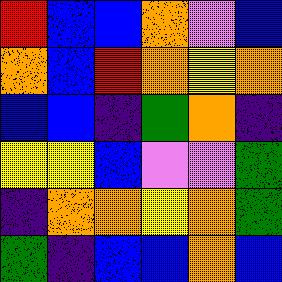[["red", "blue", "blue", "orange", "violet", "blue"], ["orange", "blue", "red", "orange", "yellow", "orange"], ["blue", "blue", "indigo", "green", "orange", "indigo"], ["yellow", "yellow", "blue", "violet", "violet", "green"], ["indigo", "orange", "orange", "yellow", "orange", "green"], ["green", "indigo", "blue", "blue", "orange", "blue"]]